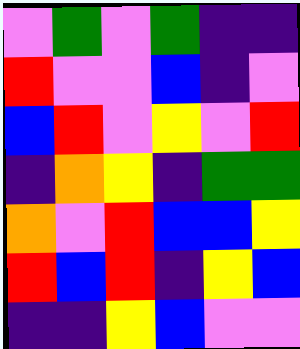[["violet", "green", "violet", "green", "indigo", "indigo"], ["red", "violet", "violet", "blue", "indigo", "violet"], ["blue", "red", "violet", "yellow", "violet", "red"], ["indigo", "orange", "yellow", "indigo", "green", "green"], ["orange", "violet", "red", "blue", "blue", "yellow"], ["red", "blue", "red", "indigo", "yellow", "blue"], ["indigo", "indigo", "yellow", "blue", "violet", "violet"]]